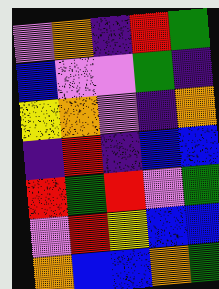[["violet", "orange", "indigo", "red", "green"], ["blue", "violet", "violet", "green", "indigo"], ["yellow", "orange", "violet", "indigo", "orange"], ["indigo", "red", "indigo", "blue", "blue"], ["red", "green", "red", "violet", "green"], ["violet", "red", "yellow", "blue", "blue"], ["orange", "blue", "blue", "orange", "green"]]